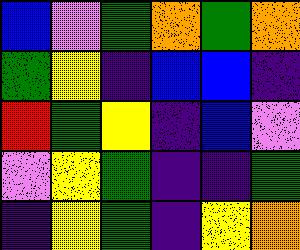[["blue", "violet", "green", "orange", "green", "orange"], ["green", "yellow", "indigo", "blue", "blue", "indigo"], ["red", "green", "yellow", "indigo", "blue", "violet"], ["violet", "yellow", "green", "indigo", "indigo", "green"], ["indigo", "yellow", "green", "indigo", "yellow", "orange"]]